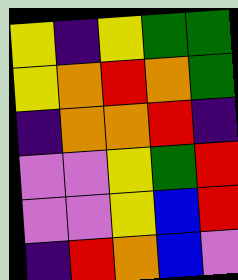[["yellow", "indigo", "yellow", "green", "green"], ["yellow", "orange", "red", "orange", "green"], ["indigo", "orange", "orange", "red", "indigo"], ["violet", "violet", "yellow", "green", "red"], ["violet", "violet", "yellow", "blue", "red"], ["indigo", "red", "orange", "blue", "violet"]]